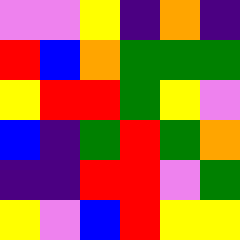[["violet", "violet", "yellow", "indigo", "orange", "indigo"], ["red", "blue", "orange", "green", "green", "green"], ["yellow", "red", "red", "green", "yellow", "violet"], ["blue", "indigo", "green", "red", "green", "orange"], ["indigo", "indigo", "red", "red", "violet", "green"], ["yellow", "violet", "blue", "red", "yellow", "yellow"]]